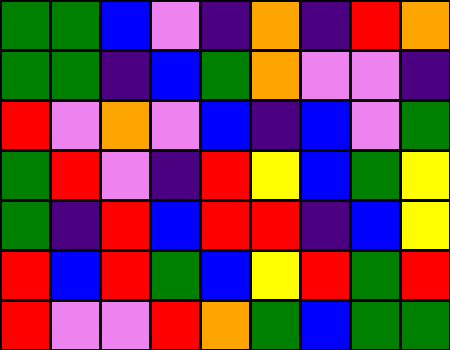[["green", "green", "blue", "violet", "indigo", "orange", "indigo", "red", "orange"], ["green", "green", "indigo", "blue", "green", "orange", "violet", "violet", "indigo"], ["red", "violet", "orange", "violet", "blue", "indigo", "blue", "violet", "green"], ["green", "red", "violet", "indigo", "red", "yellow", "blue", "green", "yellow"], ["green", "indigo", "red", "blue", "red", "red", "indigo", "blue", "yellow"], ["red", "blue", "red", "green", "blue", "yellow", "red", "green", "red"], ["red", "violet", "violet", "red", "orange", "green", "blue", "green", "green"]]